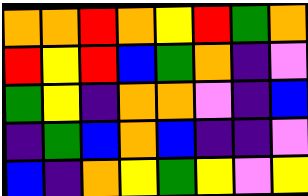[["orange", "orange", "red", "orange", "yellow", "red", "green", "orange"], ["red", "yellow", "red", "blue", "green", "orange", "indigo", "violet"], ["green", "yellow", "indigo", "orange", "orange", "violet", "indigo", "blue"], ["indigo", "green", "blue", "orange", "blue", "indigo", "indigo", "violet"], ["blue", "indigo", "orange", "yellow", "green", "yellow", "violet", "yellow"]]